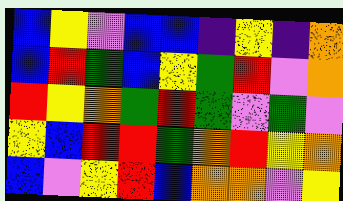[["blue", "yellow", "violet", "blue", "blue", "indigo", "yellow", "indigo", "orange"], ["blue", "red", "green", "blue", "yellow", "green", "red", "violet", "orange"], ["red", "yellow", "orange", "green", "red", "green", "violet", "green", "violet"], ["yellow", "blue", "red", "red", "green", "orange", "red", "yellow", "orange"], ["blue", "violet", "yellow", "red", "blue", "orange", "orange", "violet", "yellow"]]